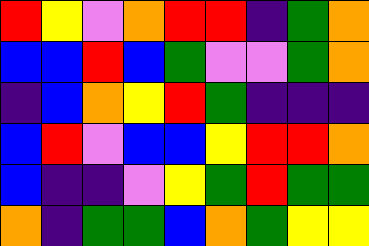[["red", "yellow", "violet", "orange", "red", "red", "indigo", "green", "orange"], ["blue", "blue", "red", "blue", "green", "violet", "violet", "green", "orange"], ["indigo", "blue", "orange", "yellow", "red", "green", "indigo", "indigo", "indigo"], ["blue", "red", "violet", "blue", "blue", "yellow", "red", "red", "orange"], ["blue", "indigo", "indigo", "violet", "yellow", "green", "red", "green", "green"], ["orange", "indigo", "green", "green", "blue", "orange", "green", "yellow", "yellow"]]